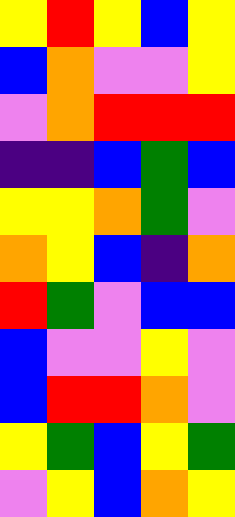[["yellow", "red", "yellow", "blue", "yellow"], ["blue", "orange", "violet", "violet", "yellow"], ["violet", "orange", "red", "red", "red"], ["indigo", "indigo", "blue", "green", "blue"], ["yellow", "yellow", "orange", "green", "violet"], ["orange", "yellow", "blue", "indigo", "orange"], ["red", "green", "violet", "blue", "blue"], ["blue", "violet", "violet", "yellow", "violet"], ["blue", "red", "red", "orange", "violet"], ["yellow", "green", "blue", "yellow", "green"], ["violet", "yellow", "blue", "orange", "yellow"]]